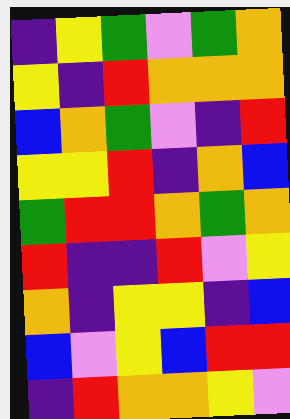[["indigo", "yellow", "green", "violet", "green", "orange"], ["yellow", "indigo", "red", "orange", "orange", "orange"], ["blue", "orange", "green", "violet", "indigo", "red"], ["yellow", "yellow", "red", "indigo", "orange", "blue"], ["green", "red", "red", "orange", "green", "orange"], ["red", "indigo", "indigo", "red", "violet", "yellow"], ["orange", "indigo", "yellow", "yellow", "indigo", "blue"], ["blue", "violet", "yellow", "blue", "red", "red"], ["indigo", "red", "orange", "orange", "yellow", "violet"]]